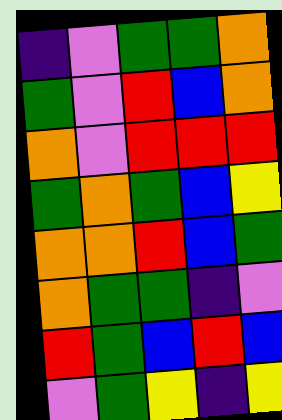[["indigo", "violet", "green", "green", "orange"], ["green", "violet", "red", "blue", "orange"], ["orange", "violet", "red", "red", "red"], ["green", "orange", "green", "blue", "yellow"], ["orange", "orange", "red", "blue", "green"], ["orange", "green", "green", "indigo", "violet"], ["red", "green", "blue", "red", "blue"], ["violet", "green", "yellow", "indigo", "yellow"]]